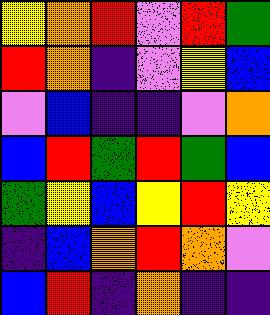[["yellow", "orange", "red", "violet", "red", "green"], ["red", "orange", "indigo", "violet", "yellow", "blue"], ["violet", "blue", "indigo", "indigo", "violet", "orange"], ["blue", "red", "green", "red", "green", "blue"], ["green", "yellow", "blue", "yellow", "red", "yellow"], ["indigo", "blue", "orange", "red", "orange", "violet"], ["blue", "red", "indigo", "orange", "indigo", "indigo"]]